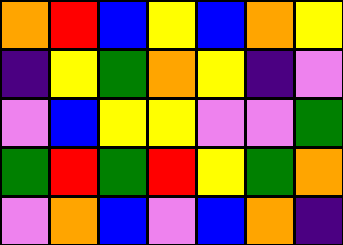[["orange", "red", "blue", "yellow", "blue", "orange", "yellow"], ["indigo", "yellow", "green", "orange", "yellow", "indigo", "violet"], ["violet", "blue", "yellow", "yellow", "violet", "violet", "green"], ["green", "red", "green", "red", "yellow", "green", "orange"], ["violet", "orange", "blue", "violet", "blue", "orange", "indigo"]]